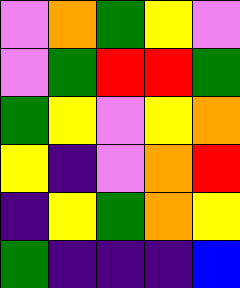[["violet", "orange", "green", "yellow", "violet"], ["violet", "green", "red", "red", "green"], ["green", "yellow", "violet", "yellow", "orange"], ["yellow", "indigo", "violet", "orange", "red"], ["indigo", "yellow", "green", "orange", "yellow"], ["green", "indigo", "indigo", "indigo", "blue"]]